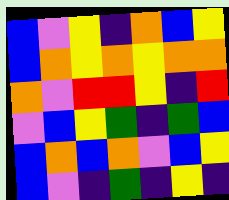[["blue", "violet", "yellow", "indigo", "orange", "blue", "yellow"], ["blue", "orange", "yellow", "orange", "yellow", "orange", "orange"], ["orange", "violet", "red", "red", "yellow", "indigo", "red"], ["violet", "blue", "yellow", "green", "indigo", "green", "blue"], ["blue", "orange", "blue", "orange", "violet", "blue", "yellow"], ["blue", "violet", "indigo", "green", "indigo", "yellow", "indigo"]]